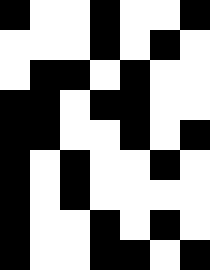[["black", "white", "white", "black", "white", "white", "black"], ["white", "white", "white", "black", "white", "black", "white"], ["white", "black", "black", "white", "black", "white", "white"], ["black", "black", "white", "black", "black", "white", "white"], ["black", "black", "white", "white", "black", "white", "black"], ["black", "white", "black", "white", "white", "black", "white"], ["black", "white", "black", "white", "white", "white", "white"], ["black", "white", "white", "black", "white", "black", "white"], ["black", "white", "white", "black", "black", "white", "black"]]